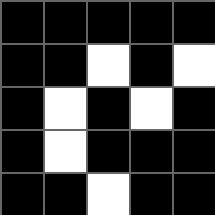[["black", "black", "black", "black", "black"], ["black", "black", "white", "black", "white"], ["black", "white", "black", "white", "black"], ["black", "white", "black", "black", "black"], ["black", "black", "white", "black", "black"]]